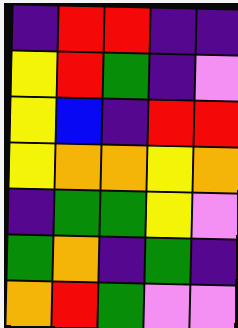[["indigo", "red", "red", "indigo", "indigo"], ["yellow", "red", "green", "indigo", "violet"], ["yellow", "blue", "indigo", "red", "red"], ["yellow", "orange", "orange", "yellow", "orange"], ["indigo", "green", "green", "yellow", "violet"], ["green", "orange", "indigo", "green", "indigo"], ["orange", "red", "green", "violet", "violet"]]